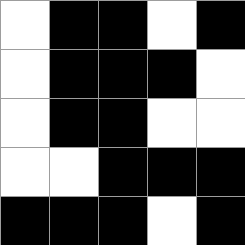[["white", "black", "black", "white", "black"], ["white", "black", "black", "black", "white"], ["white", "black", "black", "white", "white"], ["white", "white", "black", "black", "black"], ["black", "black", "black", "white", "black"]]